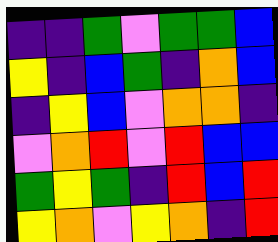[["indigo", "indigo", "green", "violet", "green", "green", "blue"], ["yellow", "indigo", "blue", "green", "indigo", "orange", "blue"], ["indigo", "yellow", "blue", "violet", "orange", "orange", "indigo"], ["violet", "orange", "red", "violet", "red", "blue", "blue"], ["green", "yellow", "green", "indigo", "red", "blue", "red"], ["yellow", "orange", "violet", "yellow", "orange", "indigo", "red"]]